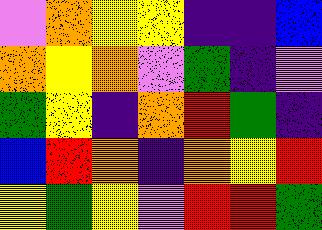[["violet", "orange", "yellow", "yellow", "indigo", "indigo", "blue"], ["orange", "yellow", "orange", "violet", "green", "indigo", "violet"], ["green", "yellow", "indigo", "orange", "red", "green", "indigo"], ["blue", "red", "orange", "indigo", "orange", "yellow", "red"], ["yellow", "green", "yellow", "violet", "red", "red", "green"]]